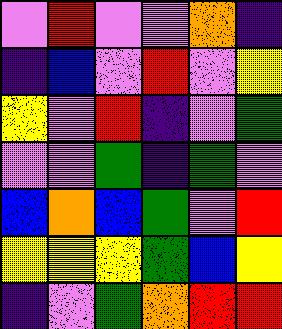[["violet", "red", "violet", "violet", "orange", "indigo"], ["indigo", "blue", "violet", "red", "violet", "yellow"], ["yellow", "violet", "red", "indigo", "violet", "green"], ["violet", "violet", "green", "indigo", "green", "violet"], ["blue", "orange", "blue", "green", "violet", "red"], ["yellow", "yellow", "yellow", "green", "blue", "yellow"], ["indigo", "violet", "green", "orange", "red", "red"]]